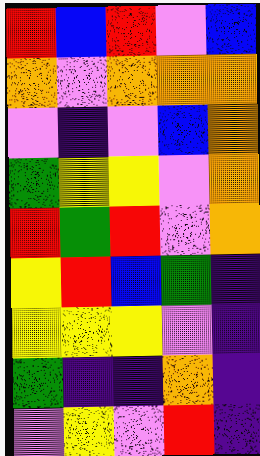[["red", "blue", "red", "violet", "blue"], ["orange", "violet", "orange", "orange", "orange"], ["violet", "indigo", "violet", "blue", "orange"], ["green", "yellow", "yellow", "violet", "orange"], ["red", "green", "red", "violet", "orange"], ["yellow", "red", "blue", "green", "indigo"], ["yellow", "yellow", "yellow", "violet", "indigo"], ["green", "indigo", "indigo", "orange", "indigo"], ["violet", "yellow", "violet", "red", "indigo"]]